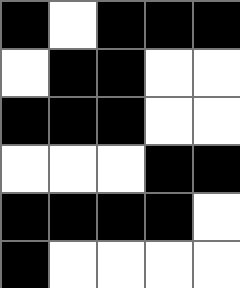[["black", "white", "black", "black", "black"], ["white", "black", "black", "white", "white"], ["black", "black", "black", "white", "white"], ["white", "white", "white", "black", "black"], ["black", "black", "black", "black", "white"], ["black", "white", "white", "white", "white"]]